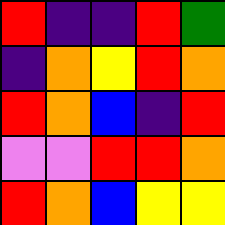[["red", "indigo", "indigo", "red", "green"], ["indigo", "orange", "yellow", "red", "orange"], ["red", "orange", "blue", "indigo", "red"], ["violet", "violet", "red", "red", "orange"], ["red", "orange", "blue", "yellow", "yellow"]]